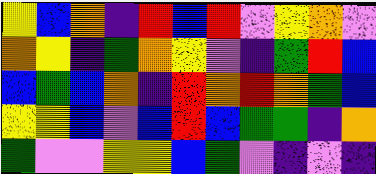[["yellow", "blue", "orange", "indigo", "red", "blue", "red", "violet", "yellow", "orange", "violet"], ["orange", "yellow", "indigo", "green", "orange", "yellow", "violet", "indigo", "green", "red", "blue"], ["blue", "green", "blue", "orange", "indigo", "red", "orange", "red", "orange", "green", "blue"], ["yellow", "yellow", "blue", "violet", "blue", "red", "blue", "green", "green", "indigo", "orange"], ["green", "violet", "violet", "yellow", "yellow", "blue", "green", "violet", "indigo", "violet", "indigo"]]